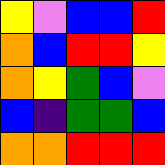[["yellow", "violet", "blue", "blue", "red"], ["orange", "blue", "red", "red", "yellow"], ["orange", "yellow", "green", "blue", "violet"], ["blue", "indigo", "green", "green", "blue"], ["orange", "orange", "red", "red", "red"]]